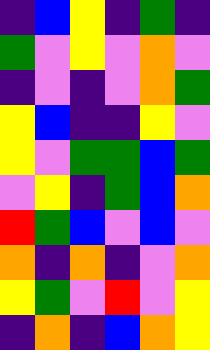[["indigo", "blue", "yellow", "indigo", "green", "indigo"], ["green", "violet", "yellow", "violet", "orange", "violet"], ["indigo", "violet", "indigo", "violet", "orange", "green"], ["yellow", "blue", "indigo", "indigo", "yellow", "violet"], ["yellow", "violet", "green", "green", "blue", "green"], ["violet", "yellow", "indigo", "green", "blue", "orange"], ["red", "green", "blue", "violet", "blue", "violet"], ["orange", "indigo", "orange", "indigo", "violet", "orange"], ["yellow", "green", "violet", "red", "violet", "yellow"], ["indigo", "orange", "indigo", "blue", "orange", "yellow"]]